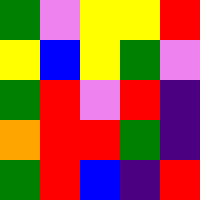[["green", "violet", "yellow", "yellow", "red"], ["yellow", "blue", "yellow", "green", "violet"], ["green", "red", "violet", "red", "indigo"], ["orange", "red", "red", "green", "indigo"], ["green", "red", "blue", "indigo", "red"]]